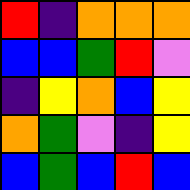[["red", "indigo", "orange", "orange", "orange"], ["blue", "blue", "green", "red", "violet"], ["indigo", "yellow", "orange", "blue", "yellow"], ["orange", "green", "violet", "indigo", "yellow"], ["blue", "green", "blue", "red", "blue"]]